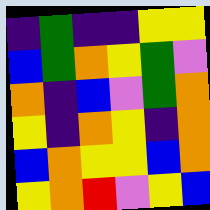[["indigo", "green", "indigo", "indigo", "yellow", "yellow"], ["blue", "green", "orange", "yellow", "green", "violet"], ["orange", "indigo", "blue", "violet", "green", "orange"], ["yellow", "indigo", "orange", "yellow", "indigo", "orange"], ["blue", "orange", "yellow", "yellow", "blue", "orange"], ["yellow", "orange", "red", "violet", "yellow", "blue"]]